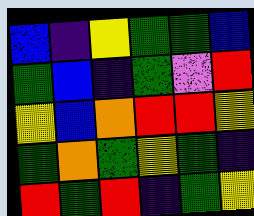[["blue", "indigo", "yellow", "green", "green", "blue"], ["green", "blue", "indigo", "green", "violet", "red"], ["yellow", "blue", "orange", "red", "red", "yellow"], ["green", "orange", "green", "yellow", "green", "indigo"], ["red", "green", "red", "indigo", "green", "yellow"]]